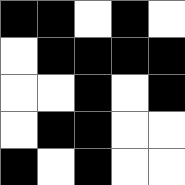[["black", "black", "white", "black", "white"], ["white", "black", "black", "black", "black"], ["white", "white", "black", "white", "black"], ["white", "black", "black", "white", "white"], ["black", "white", "black", "white", "white"]]